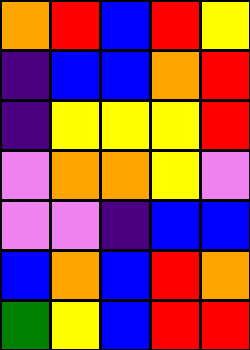[["orange", "red", "blue", "red", "yellow"], ["indigo", "blue", "blue", "orange", "red"], ["indigo", "yellow", "yellow", "yellow", "red"], ["violet", "orange", "orange", "yellow", "violet"], ["violet", "violet", "indigo", "blue", "blue"], ["blue", "orange", "blue", "red", "orange"], ["green", "yellow", "blue", "red", "red"]]